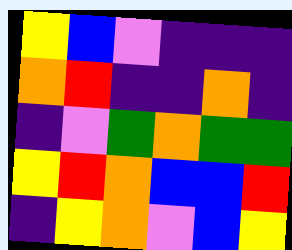[["yellow", "blue", "violet", "indigo", "indigo", "indigo"], ["orange", "red", "indigo", "indigo", "orange", "indigo"], ["indigo", "violet", "green", "orange", "green", "green"], ["yellow", "red", "orange", "blue", "blue", "red"], ["indigo", "yellow", "orange", "violet", "blue", "yellow"]]